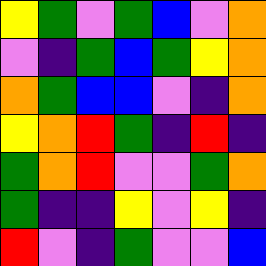[["yellow", "green", "violet", "green", "blue", "violet", "orange"], ["violet", "indigo", "green", "blue", "green", "yellow", "orange"], ["orange", "green", "blue", "blue", "violet", "indigo", "orange"], ["yellow", "orange", "red", "green", "indigo", "red", "indigo"], ["green", "orange", "red", "violet", "violet", "green", "orange"], ["green", "indigo", "indigo", "yellow", "violet", "yellow", "indigo"], ["red", "violet", "indigo", "green", "violet", "violet", "blue"]]